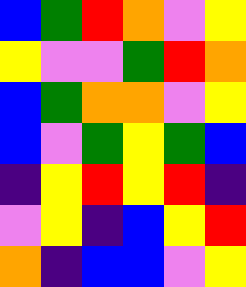[["blue", "green", "red", "orange", "violet", "yellow"], ["yellow", "violet", "violet", "green", "red", "orange"], ["blue", "green", "orange", "orange", "violet", "yellow"], ["blue", "violet", "green", "yellow", "green", "blue"], ["indigo", "yellow", "red", "yellow", "red", "indigo"], ["violet", "yellow", "indigo", "blue", "yellow", "red"], ["orange", "indigo", "blue", "blue", "violet", "yellow"]]